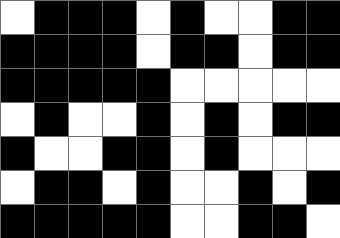[["white", "black", "black", "black", "white", "black", "white", "white", "black", "black"], ["black", "black", "black", "black", "white", "black", "black", "white", "black", "black"], ["black", "black", "black", "black", "black", "white", "white", "white", "white", "white"], ["white", "black", "white", "white", "black", "white", "black", "white", "black", "black"], ["black", "white", "white", "black", "black", "white", "black", "white", "white", "white"], ["white", "black", "black", "white", "black", "white", "white", "black", "white", "black"], ["black", "black", "black", "black", "black", "white", "white", "black", "black", "white"]]